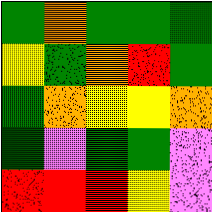[["green", "orange", "green", "green", "green"], ["yellow", "green", "orange", "red", "green"], ["green", "orange", "yellow", "yellow", "orange"], ["green", "violet", "green", "green", "violet"], ["red", "red", "red", "yellow", "violet"]]